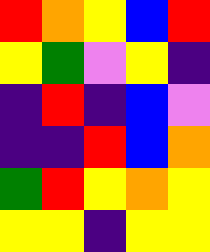[["red", "orange", "yellow", "blue", "red"], ["yellow", "green", "violet", "yellow", "indigo"], ["indigo", "red", "indigo", "blue", "violet"], ["indigo", "indigo", "red", "blue", "orange"], ["green", "red", "yellow", "orange", "yellow"], ["yellow", "yellow", "indigo", "yellow", "yellow"]]